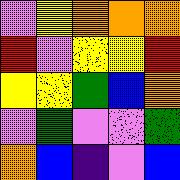[["violet", "yellow", "orange", "orange", "orange"], ["red", "violet", "yellow", "yellow", "red"], ["yellow", "yellow", "green", "blue", "orange"], ["violet", "green", "violet", "violet", "green"], ["orange", "blue", "indigo", "violet", "blue"]]